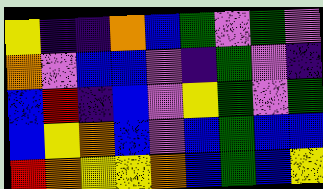[["yellow", "indigo", "indigo", "orange", "blue", "green", "violet", "green", "violet"], ["orange", "violet", "blue", "blue", "violet", "indigo", "green", "violet", "indigo"], ["blue", "red", "indigo", "blue", "violet", "yellow", "green", "violet", "green"], ["blue", "yellow", "orange", "blue", "violet", "blue", "green", "blue", "blue"], ["red", "orange", "yellow", "yellow", "orange", "blue", "green", "blue", "yellow"]]